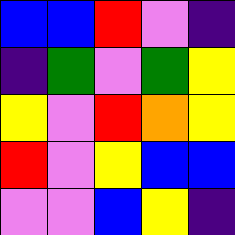[["blue", "blue", "red", "violet", "indigo"], ["indigo", "green", "violet", "green", "yellow"], ["yellow", "violet", "red", "orange", "yellow"], ["red", "violet", "yellow", "blue", "blue"], ["violet", "violet", "blue", "yellow", "indigo"]]